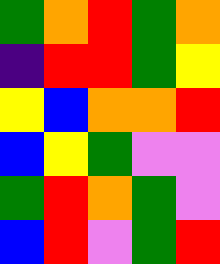[["green", "orange", "red", "green", "orange"], ["indigo", "red", "red", "green", "yellow"], ["yellow", "blue", "orange", "orange", "red"], ["blue", "yellow", "green", "violet", "violet"], ["green", "red", "orange", "green", "violet"], ["blue", "red", "violet", "green", "red"]]